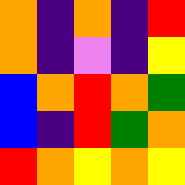[["orange", "indigo", "orange", "indigo", "red"], ["orange", "indigo", "violet", "indigo", "yellow"], ["blue", "orange", "red", "orange", "green"], ["blue", "indigo", "red", "green", "orange"], ["red", "orange", "yellow", "orange", "yellow"]]